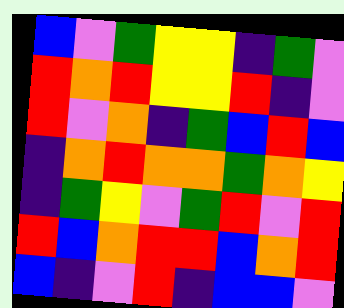[["blue", "violet", "green", "yellow", "yellow", "indigo", "green", "violet"], ["red", "orange", "red", "yellow", "yellow", "red", "indigo", "violet"], ["red", "violet", "orange", "indigo", "green", "blue", "red", "blue"], ["indigo", "orange", "red", "orange", "orange", "green", "orange", "yellow"], ["indigo", "green", "yellow", "violet", "green", "red", "violet", "red"], ["red", "blue", "orange", "red", "red", "blue", "orange", "red"], ["blue", "indigo", "violet", "red", "indigo", "blue", "blue", "violet"]]